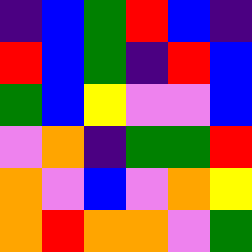[["indigo", "blue", "green", "red", "blue", "indigo"], ["red", "blue", "green", "indigo", "red", "blue"], ["green", "blue", "yellow", "violet", "violet", "blue"], ["violet", "orange", "indigo", "green", "green", "red"], ["orange", "violet", "blue", "violet", "orange", "yellow"], ["orange", "red", "orange", "orange", "violet", "green"]]